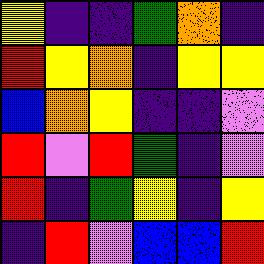[["yellow", "indigo", "indigo", "green", "orange", "indigo"], ["red", "yellow", "orange", "indigo", "yellow", "yellow"], ["blue", "orange", "yellow", "indigo", "indigo", "violet"], ["red", "violet", "red", "green", "indigo", "violet"], ["red", "indigo", "green", "yellow", "indigo", "yellow"], ["indigo", "red", "violet", "blue", "blue", "red"]]